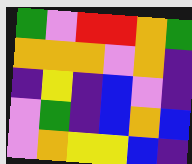[["green", "violet", "red", "red", "orange", "green"], ["orange", "orange", "orange", "violet", "orange", "indigo"], ["indigo", "yellow", "indigo", "blue", "violet", "indigo"], ["violet", "green", "indigo", "blue", "orange", "blue"], ["violet", "orange", "yellow", "yellow", "blue", "indigo"]]